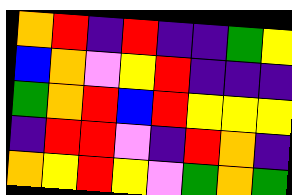[["orange", "red", "indigo", "red", "indigo", "indigo", "green", "yellow"], ["blue", "orange", "violet", "yellow", "red", "indigo", "indigo", "indigo"], ["green", "orange", "red", "blue", "red", "yellow", "yellow", "yellow"], ["indigo", "red", "red", "violet", "indigo", "red", "orange", "indigo"], ["orange", "yellow", "red", "yellow", "violet", "green", "orange", "green"]]